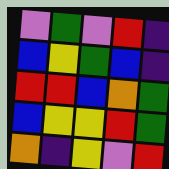[["violet", "green", "violet", "red", "indigo"], ["blue", "yellow", "green", "blue", "indigo"], ["red", "red", "blue", "orange", "green"], ["blue", "yellow", "yellow", "red", "green"], ["orange", "indigo", "yellow", "violet", "red"]]